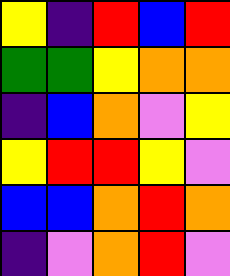[["yellow", "indigo", "red", "blue", "red"], ["green", "green", "yellow", "orange", "orange"], ["indigo", "blue", "orange", "violet", "yellow"], ["yellow", "red", "red", "yellow", "violet"], ["blue", "blue", "orange", "red", "orange"], ["indigo", "violet", "orange", "red", "violet"]]